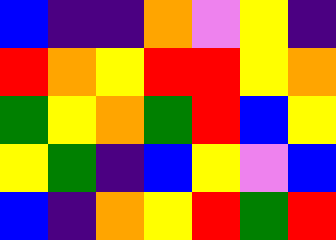[["blue", "indigo", "indigo", "orange", "violet", "yellow", "indigo"], ["red", "orange", "yellow", "red", "red", "yellow", "orange"], ["green", "yellow", "orange", "green", "red", "blue", "yellow"], ["yellow", "green", "indigo", "blue", "yellow", "violet", "blue"], ["blue", "indigo", "orange", "yellow", "red", "green", "red"]]